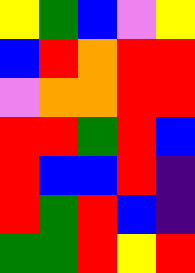[["yellow", "green", "blue", "violet", "yellow"], ["blue", "red", "orange", "red", "red"], ["violet", "orange", "orange", "red", "red"], ["red", "red", "green", "red", "blue"], ["red", "blue", "blue", "red", "indigo"], ["red", "green", "red", "blue", "indigo"], ["green", "green", "red", "yellow", "red"]]